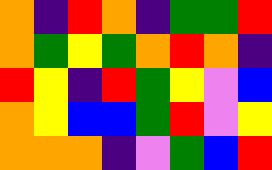[["orange", "indigo", "red", "orange", "indigo", "green", "green", "red"], ["orange", "green", "yellow", "green", "orange", "red", "orange", "indigo"], ["red", "yellow", "indigo", "red", "green", "yellow", "violet", "blue"], ["orange", "yellow", "blue", "blue", "green", "red", "violet", "yellow"], ["orange", "orange", "orange", "indigo", "violet", "green", "blue", "red"]]